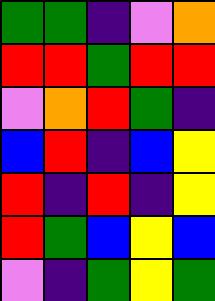[["green", "green", "indigo", "violet", "orange"], ["red", "red", "green", "red", "red"], ["violet", "orange", "red", "green", "indigo"], ["blue", "red", "indigo", "blue", "yellow"], ["red", "indigo", "red", "indigo", "yellow"], ["red", "green", "blue", "yellow", "blue"], ["violet", "indigo", "green", "yellow", "green"]]